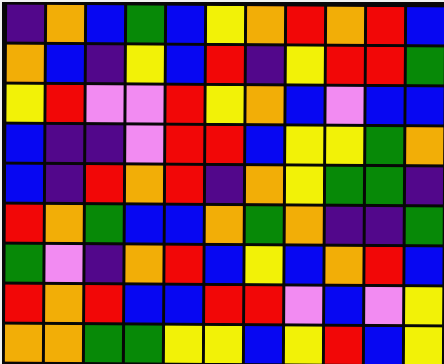[["indigo", "orange", "blue", "green", "blue", "yellow", "orange", "red", "orange", "red", "blue"], ["orange", "blue", "indigo", "yellow", "blue", "red", "indigo", "yellow", "red", "red", "green"], ["yellow", "red", "violet", "violet", "red", "yellow", "orange", "blue", "violet", "blue", "blue"], ["blue", "indigo", "indigo", "violet", "red", "red", "blue", "yellow", "yellow", "green", "orange"], ["blue", "indigo", "red", "orange", "red", "indigo", "orange", "yellow", "green", "green", "indigo"], ["red", "orange", "green", "blue", "blue", "orange", "green", "orange", "indigo", "indigo", "green"], ["green", "violet", "indigo", "orange", "red", "blue", "yellow", "blue", "orange", "red", "blue"], ["red", "orange", "red", "blue", "blue", "red", "red", "violet", "blue", "violet", "yellow"], ["orange", "orange", "green", "green", "yellow", "yellow", "blue", "yellow", "red", "blue", "yellow"]]